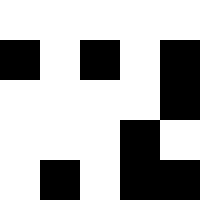[["white", "white", "white", "white", "white"], ["black", "white", "black", "white", "black"], ["white", "white", "white", "white", "black"], ["white", "white", "white", "black", "white"], ["white", "black", "white", "black", "black"]]